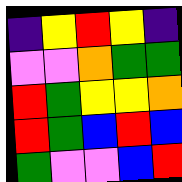[["indigo", "yellow", "red", "yellow", "indigo"], ["violet", "violet", "orange", "green", "green"], ["red", "green", "yellow", "yellow", "orange"], ["red", "green", "blue", "red", "blue"], ["green", "violet", "violet", "blue", "red"]]